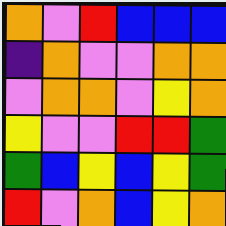[["orange", "violet", "red", "blue", "blue", "blue"], ["indigo", "orange", "violet", "violet", "orange", "orange"], ["violet", "orange", "orange", "violet", "yellow", "orange"], ["yellow", "violet", "violet", "red", "red", "green"], ["green", "blue", "yellow", "blue", "yellow", "green"], ["red", "violet", "orange", "blue", "yellow", "orange"]]